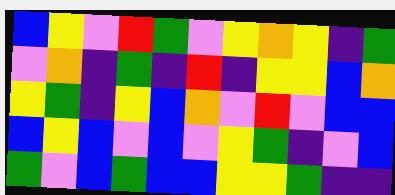[["blue", "yellow", "violet", "red", "green", "violet", "yellow", "orange", "yellow", "indigo", "green"], ["violet", "orange", "indigo", "green", "indigo", "red", "indigo", "yellow", "yellow", "blue", "orange"], ["yellow", "green", "indigo", "yellow", "blue", "orange", "violet", "red", "violet", "blue", "blue"], ["blue", "yellow", "blue", "violet", "blue", "violet", "yellow", "green", "indigo", "violet", "blue"], ["green", "violet", "blue", "green", "blue", "blue", "yellow", "yellow", "green", "indigo", "indigo"]]